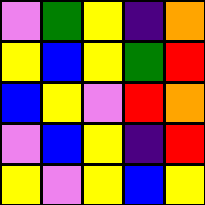[["violet", "green", "yellow", "indigo", "orange"], ["yellow", "blue", "yellow", "green", "red"], ["blue", "yellow", "violet", "red", "orange"], ["violet", "blue", "yellow", "indigo", "red"], ["yellow", "violet", "yellow", "blue", "yellow"]]